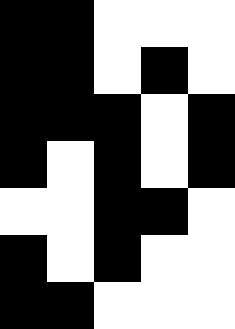[["black", "black", "white", "white", "white"], ["black", "black", "white", "black", "white"], ["black", "black", "black", "white", "black"], ["black", "white", "black", "white", "black"], ["white", "white", "black", "black", "white"], ["black", "white", "black", "white", "white"], ["black", "black", "white", "white", "white"]]